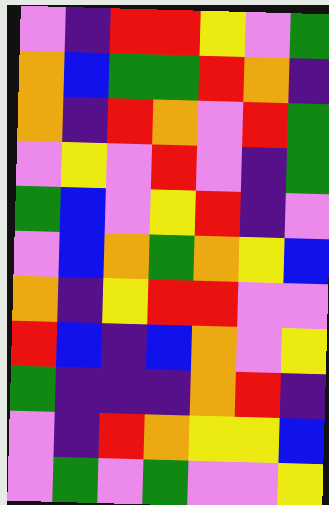[["violet", "indigo", "red", "red", "yellow", "violet", "green"], ["orange", "blue", "green", "green", "red", "orange", "indigo"], ["orange", "indigo", "red", "orange", "violet", "red", "green"], ["violet", "yellow", "violet", "red", "violet", "indigo", "green"], ["green", "blue", "violet", "yellow", "red", "indigo", "violet"], ["violet", "blue", "orange", "green", "orange", "yellow", "blue"], ["orange", "indigo", "yellow", "red", "red", "violet", "violet"], ["red", "blue", "indigo", "blue", "orange", "violet", "yellow"], ["green", "indigo", "indigo", "indigo", "orange", "red", "indigo"], ["violet", "indigo", "red", "orange", "yellow", "yellow", "blue"], ["violet", "green", "violet", "green", "violet", "violet", "yellow"]]